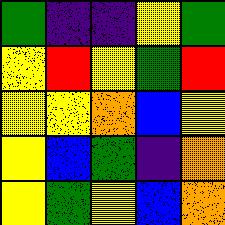[["green", "indigo", "indigo", "yellow", "green"], ["yellow", "red", "yellow", "green", "red"], ["yellow", "yellow", "orange", "blue", "yellow"], ["yellow", "blue", "green", "indigo", "orange"], ["yellow", "green", "yellow", "blue", "orange"]]